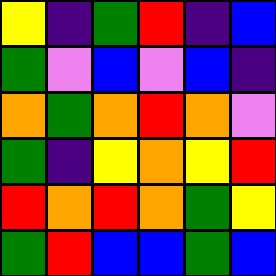[["yellow", "indigo", "green", "red", "indigo", "blue"], ["green", "violet", "blue", "violet", "blue", "indigo"], ["orange", "green", "orange", "red", "orange", "violet"], ["green", "indigo", "yellow", "orange", "yellow", "red"], ["red", "orange", "red", "orange", "green", "yellow"], ["green", "red", "blue", "blue", "green", "blue"]]